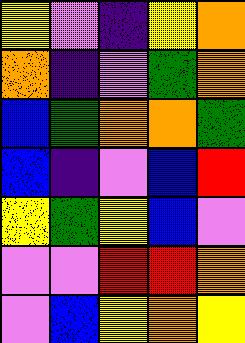[["yellow", "violet", "indigo", "yellow", "orange"], ["orange", "indigo", "violet", "green", "orange"], ["blue", "green", "orange", "orange", "green"], ["blue", "indigo", "violet", "blue", "red"], ["yellow", "green", "yellow", "blue", "violet"], ["violet", "violet", "red", "red", "orange"], ["violet", "blue", "yellow", "orange", "yellow"]]